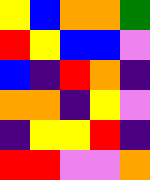[["yellow", "blue", "orange", "orange", "green"], ["red", "yellow", "blue", "blue", "violet"], ["blue", "indigo", "red", "orange", "indigo"], ["orange", "orange", "indigo", "yellow", "violet"], ["indigo", "yellow", "yellow", "red", "indigo"], ["red", "red", "violet", "violet", "orange"]]